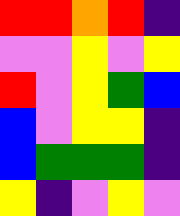[["red", "red", "orange", "red", "indigo"], ["violet", "violet", "yellow", "violet", "yellow"], ["red", "violet", "yellow", "green", "blue"], ["blue", "violet", "yellow", "yellow", "indigo"], ["blue", "green", "green", "green", "indigo"], ["yellow", "indigo", "violet", "yellow", "violet"]]